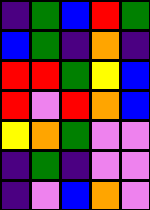[["indigo", "green", "blue", "red", "green"], ["blue", "green", "indigo", "orange", "indigo"], ["red", "red", "green", "yellow", "blue"], ["red", "violet", "red", "orange", "blue"], ["yellow", "orange", "green", "violet", "violet"], ["indigo", "green", "indigo", "violet", "violet"], ["indigo", "violet", "blue", "orange", "violet"]]